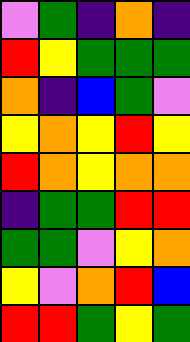[["violet", "green", "indigo", "orange", "indigo"], ["red", "yellow", "green", "green", "green"], ["orange", "indigo", "blue", "green", "violet"], ["yellow", "orange", "yellow", "red", "yellow"], ["red", "orange", "yellow", "orange", "orange"], ["indigo", "green", "green", "red", "red"], ["green", "green", "violet", "yellow", "orange"], ["yellow", "violet", "orange", "red", "blue"], ["red", "red", "green", "yellow", "green"]]